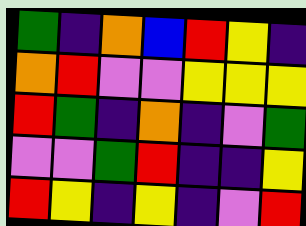[["green", "indigo", "orange", "blue", "red", "yellow", "indigo"], ["orange", "red", "violet", "violet", "yellow", "yellow", "yellow"], ["red", "green", "indigo", "orange", "indigo", "violet", "green"], ["violet", "violet", "green", "red", "indigo", "indigo", "yellow"], ["red", "yellow", "indigo", "yellow", "indigo", "violet", "red"]]